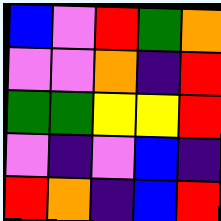[["blue", "violet", "red", "green", "orange"], ["violet", "violet", "orange", "indigo", "red"], ["green", "green", "yellow", "yellow", "red"], ["violet", "indigo", "violet", "blue", "indigo"], ["red", "orange", "indigo", "blue", "red"]]